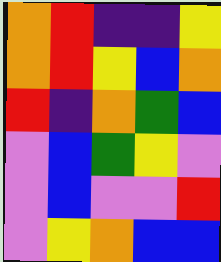[["orange", "red", "indigo", "indigo", "yellow"], ["orange", "red", "yellow", "blue", "orange"], ["red", "indigo", "orange", "green", "blue"], ["violet", "blue", "green", "yellow", "violet"], ["violet", "blue", "violet", "violet", "red"], ["violet", "yellow", "orange", "blue", "blue"]]